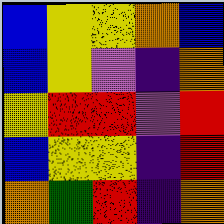[["blue", "yellow", "yellow", "orange", "blue"], ["blue", "yellow", "violet", "indigo", "orange"], ["yellow", "red", "red", "violet", "red"], ["blue", "yellow", "yellow", "indigo", "red"], ["orange", "green", "red", "indigo", "orange"]]